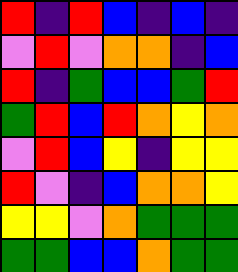[["red", "indigo", "red", "blue", "indigo", "blue", "indigo"], ["violet", "red", "violet", "orange", "orange", "indigo", "blue"], ["red", "indigo", "green", "blue", "blue", "green", "red"], ["green", "red", "blue", "red", "orange", "yellow", "orange"], ["violet", "red", "blue", "yellow", "indigo", "yellow", "yellow"], ["red", "violet", "indigo", "blue", "orange", "orange", "yellow"], ["yellow", "yellow", "violet", "orange", "green", "green", "green"], ["green", "green", "blue", "blue", "orange", "green", "green"]]